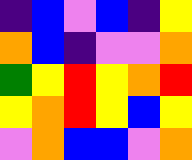[["indigo", "blue", "violet", "blue", "indigo", "yellow"], ["orange", "blue", "indigo", "violet", "violet", "orange"], ["green", "yellow", "red", "yellow", "orange", "red"], ["yellow", "orange", "red", "yellow", "blue", "yellow"], ["violet", "orange", "blue", "blue", "violet", "orange"]]